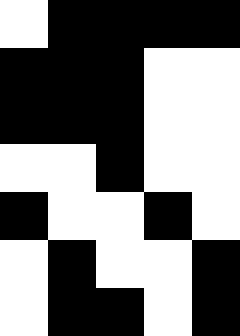[["white", "black", "black", "black", "black"], ["black", "black", "black", "white", "white"], ["black", "black", "black", "white", "white"], ["white", "white", "black", "white", "white"], ["black", "white", "white", "black", "white"], ["white", "black", "white", "white", "black"], ["white", "black", "black", "white", "black"]]